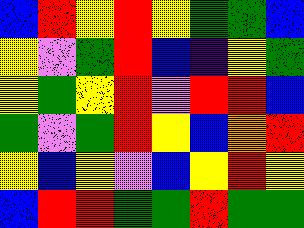[["blue", "red", "yellow", "red", "yellow", "green", "green", "blue"], ["yellow", "violet", "green", "red", "blue", "indigo", "yellow", "green"], ["yellow", "green", "yellow", "red", "violet", "red", "red", "blue"], ["green", "violet", "green", "red", "yellow", "blue", "orange", "red"], ["yellow", "blue", "yellow", "violet", "blue", "yellow", "red", "yellow"], ["blue", "red", "red", "green", "green", "red", "green", "green"]]